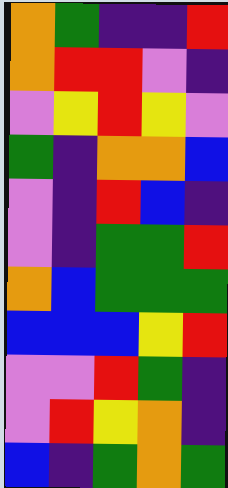[["orange", "green", "indigo", "indigo", "red"], ["orange", "red", "red", "violet", "indigo"], ["violet", "yellow", "red", "yellow", "violet"], ["green", "indigo", "orange", "orange", "blue"], ["violet", "indigo", "red", "blue", "indigo"], ["violet", "indigo", "green", "green", "red"], ["orange", "blue", "green", "green", "green"], ["blue", "blue", "blue", "yellow", "red"], ["violet", "violet", "red", "green", "indigo"], ["violet", "red", "yellow", "orange", "indigo"], ["blue", "indigo", "green", "orange", "green"]]